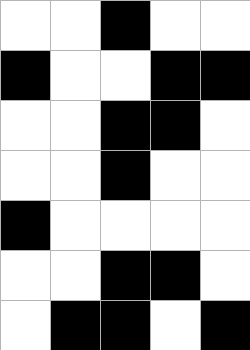[["white", "white", "black", "white", "white"], ["black", "white", "white", "black", "black"], ["white", "white", "black", "black", "white"], ["white", "white", "black", "white", "white"], ["black", "white", "white", "white", "white"], ["white", "white", "black", "black", "white"], ["white", "black", "black", "white", "black"]]